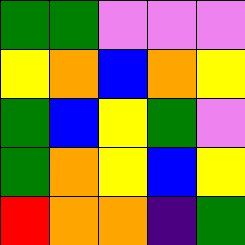[["green", "green", "violet", "violet", "violet"], ["yellow", "orange", "blue", "orange", "yellow"], ["green", "blue", "yellow", "green", "violet"], ["green", "orange", "yellow", "blue", "yellow"], ["red", "orange", "orange", "indigo", "green"]]